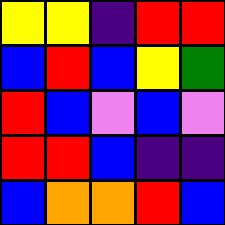[["yellow", "yellow", "indigo", "red", "red"], ["blue", "red", "blue", "yellow", "green"], ["red", "blue", "violet", "blue", "violet"], ["red", "red", "blue", "indigo", "indigo"], ["blue", "orange", "orange", "red", "blue"]]